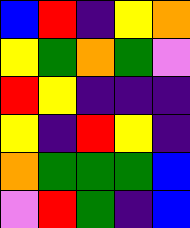[["blue", "red", "indigo", "yellow", "orange"], ["yellow", "green", "orange", "green", "violet"], ["red", "yellow", "indigo", "indigo", "indigo"], ["yellow", "indigo", "red", "yellow", "indigo"], ["orange", "green", "green", "green", "blue"], ["violet", "red", "green", "indigo", "blue"]]